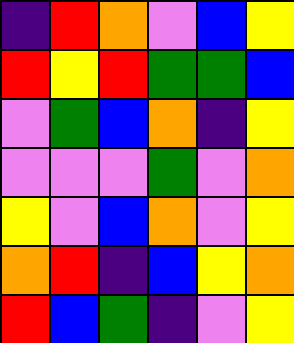[["indigo", "red", "orange", "violet", "blue", "yellow"], ["red", "yellow", "red", "green", "green", "blue"], ["violet", "green", "blue", "orange", "indigo", "yellow"], ["violet", "violet", "violet", "green", "violet", "orange"], ["yellow", "violet", "blue", "orange", "violet", "yellow"], ["orange", "red", "indigo", "blue", "yellow", "orange"], ["red", "blue", "green", "indigo", "violet", "yellow"]]